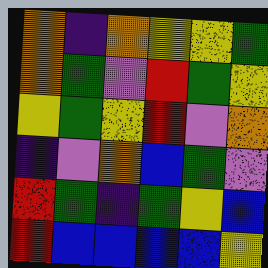[["orange", "indigo", "orange", "yellow", "yellow", "green"], ["orange", "green", "violet", "red", "green", "yellow"], ["yellow", "green", "yellow", "red", "violet", "orange"], ["indigo", "violet", "orange", "blue", "green", "violet"], ["red", "green", "indigo", "green", "yellow", "blue"], ["red", "blue", "blue", "blue", "blue", "yellow"]]